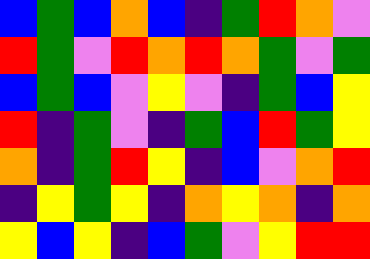[["blue", "green", "blue", "orange", "blue", "indigo", "green", "red", "orange", "violet"], ["red", "green", "violet", "red", "orange", "red", "orange", "green", "violet", "green"], ["blue", "green", "blue", "violet", "yellow", "violet", "indigo", "green", "blue", "yellow"], ["red", "indigo", "green", "violet", "indigo", "green", "blue", "red", "green", "yellow"], ["orange", "indigo", "green", "red", "yellow", "indigo", "blue", "violet", "orange", "red"], ["indigo", "yellow", "green", "yellow", "indigo", "orange", "yellow", "orange", "indigo", "orange"], ["yellow", "blue", "yellow", "indigo", "blue", "green", "violet", "yellow", "red", "red"]]